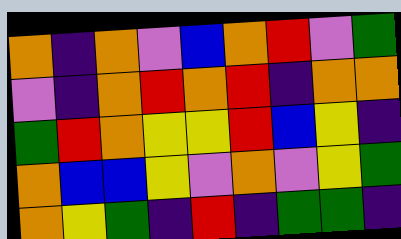[["orange", "indigo", "orange", "violet", "blue", "orange", "red", "violet", "green"], ["violet", "indigo", "orange", "red", "orange", "red", "indigo", "orange", "orange"], ["green", "red", "orange", "yellow", "yellow", "red", "blue", "yellow", "indigo"], ["orange", "blue", "blue", "yellow", "violet", "orange", "violet", "yellow", "green"], ["orange", "yellow", "green", "indigo", "red", "indigo", "green", "green", "indigo"]]